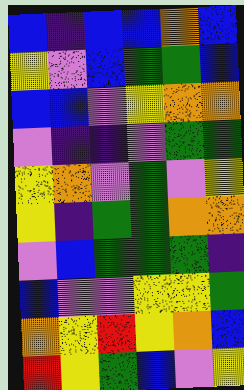[["blue", "indigo", "blue", "blue", "orange", "blue"], ["yellow", "violet", "blue", "green", "green", "blue"], ["blue", "blue", "violet", "yellow", "orange", "orange"], ["violet", "indigo", "indigo", "violet", "green", "green"], ["yellow", "orange", "violet", "green", "violet", "yellow"], ["yellow", "indigo", "green", "green", "orange", "orange"], ["violet", "blue", "green", "green", "green", "indigo"], ["blue", "violet", "violet", "yellow", "yellow", "green"], ["orange", "yellow", "red", "yellow", "orange", "blue"], ["red", "yellow", "green", "blue", "violet", "yellow"]]